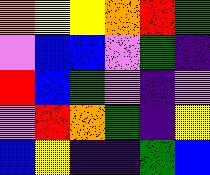[["orange", "yellow", "yellow", "orange", "red", "green"], ["violet", "blue", "blue", "violet", "green", "indigo"], ["red", "blue", "green", "violet", "indigo", "violet"], ["violet", "red", "orange", "green", "indigo", "yellow"], ["blue", "yellow", "indigo", "indigo", "green", "blue"]]